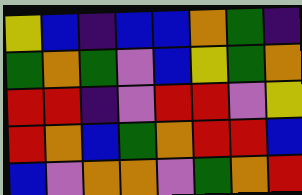[["yellow", "blue", "indigo", "blue", "blue", "orange", "green", "indigo"], ["green", "orange", "green", "violet", "blue", "yellow", "green", "orange"], ["red", "red", "indigo", "violet", "red", "red", "violet", "yellow"], ["red", "orange", "blue", "green", "orange", "red", "red", "blue"], ["blue", "violet", "orange", "orange", "violet", "green", "orange", "red"]]